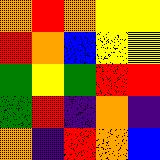[["orange", "red", "orange", "yellow", "yellow"], ["red", "orange", "blue", "yellow", "yellow"], ["green", "yellow", "green", "red", "red"], ["green", "red", "indigo", "orange", "indigo"], ["orange", "indigo", "red", "orange", "blue"]]